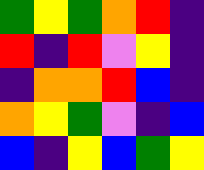[["green", "yellow", "green", "orange", "red", "indigo"], ["red", "indigo", "red", "violet", "yellow", "indigo"], ["indigo", "orange", "orange", "red", "blue", "indigo"], ["orange", "yellow", "green", "violet", "indigo", "blue"], ["blue", "indigo", "yellow", "blue", "green", "yellow"]]